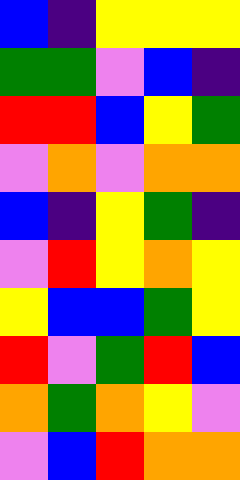[["blue", "indigo", "yellow", "yellow", "yellow"], ["green", "green", "violet", "blue", "indigo"], ["red", "red", "blue", "yellow", "green"], ["violet", "orange", "violet", "orange", "orange"], ["blue", "indigo", "yellow", "green", "indigo"], ["violet", "red", "yellow", "orange", "yellow"], ["yellow", "blue", "blue", "green", "yellow"], ["red", "violet", "green", "red", "blue"], ["orange", "green", "orange", "yellow", "violet"], ["violet", "blue", "red", "orange", "orange"]]